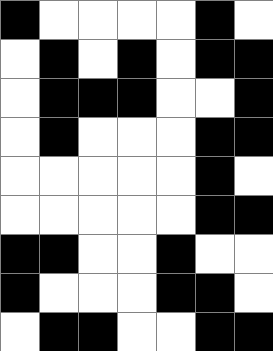[["black", "white", "white", "white", "white", "black", "white"], ["white", "black", "white", "black", "white", "black", "black"], ["white", "black", "black", "black", "white", "white", "black"], ["white", "black", "white", "white", "white", "black", "black"], ["white", "white", "white", "white", "white", "black", "white"], ["white", "white", "white", "white", "white", "black", "black"], ["black", "black", "white", "white", "black", "white", "white"], ["black", "white", "white", "white", "black", "black", "white"], ["white", "black", "black", "white", "white", "black", "black"]]